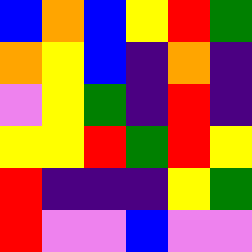[["blue", "orange", "blue", "yellow", "red", "green"], ["orange", "yellow", "blue", "indigo", "orange", "indigo"], ["violet", "yellow", "green", "indigo", "red", "indigo"], ["yellow", "yellow", "red", "green", "red", "yellow"], ["red", "indigo", "indigo", "indigo", "yellow", "green"], ["red", "violet", "violet", "blue", "violet", "violet"]]